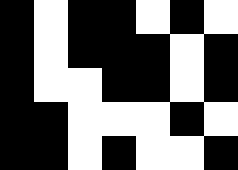[["black", "white", "black", "black", "white", "black", "white"], ["black", "white", "black", "black", "black", "white", "black"], ["black", "white", "white", "black", "black", "white", "black"], ["black", "black", "white", "white", "white", "black", "white"], ["black", "black", "white", "black", "white", "white", "black"]]